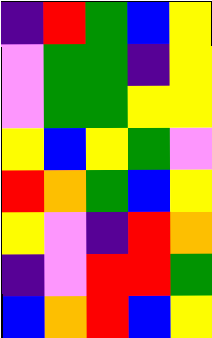[["indigo", "red", "green", "blue", "yellow"], ["violet", "green", "green", "indigo", "yellow"], ["violet", "green", "green", "yellow", "yellow"], ["yellow", "blue", "yellow", "green", "violet"], ["red", "orange", "green", "blue", "yellow"], ["yellow", "violet", "indigo", "red", "orange"], ["indigo", "violet", "red", "red", "green"], ["blue", "orange", "red", "blue", "yellow"]]